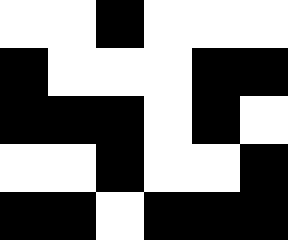[["white", "white", "black", "white", "white", "white"], ["black", "white", "white", "white", "black", "black"], ["black", "black", "black", "white", "black", "white"], ["white", "white", "black", "white", "white", "black"], ["black", "black", "white", "black", "black", "black"]]